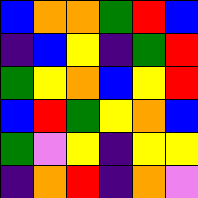[["blue", "orange", "orange", "green", "red", "blue"], ["indigo", "blue", "yellow", "indigo", "green", "red"], ["green", "yellow", "orange", "blue", "yellow", "red"], ["blue", "red", "green", "yellow", "orange", "blue"], ["green", "violet", "yellow", "indigo", "yellow", "yellow"], ["indigo", "orange", "red", "indigo", "orange", "violet"]]